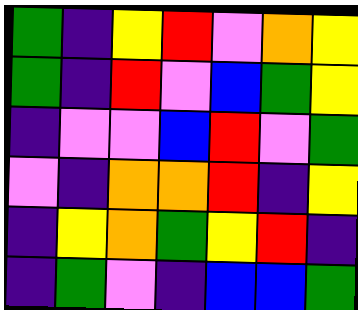[["green", "indigo", "yellow", "red", "violet", "orange", "yellow"], ["green", "indigo", "red", "violet", "blue", "green", "yellow"], ["indigo", "violet", "violet", "blue", "red", "violet", "green"], ["violet", "indigo", "orange", "orange", "red", "indigo", "yellow"], ["indigo", "yellow", "orange", "green", "yellow", "red", "indigo"], ["indigo", "green", "violet", "indigo", "blue", "blue", "green"]]